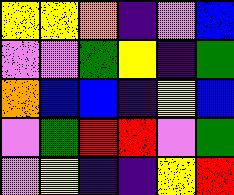[["yellow", "yellow", "orange", "indigo", "violet", "blue"], ["violet", "violet", "green", "yellow", "indigo", "green"], ["orange", "blue", "blue", "indigo", "yellow", "blue"], ["violet", "green", "red", "red", "violet", "green"], ["violet", "yellow", "indigo", "indigo", "yellow", "red"]]